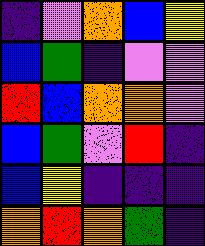[["indigo", "violet", "orange", "blue", "yellow"], ["blue", "green", "indigo", "violet", "violet"], ["red", "blue", "orange", "orange", "violet"], ["blue", "green", "violet", "red", "indigo"], ["blue", "yellow", "indigo", "indigo", "indigo"], ["orange", "red", "orange", "green", "indigo"]]